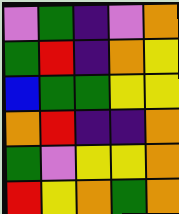[["violet", "green", "indigo", "violet", "orange"], ["green", "red", "indigo", "orange", "yellow"], ["blue", "green", "green", "yellow", "yellow"], ["orange", "red", "indigo", "indigo", "orange"], ["green", "violet", "yellow", "yellow", "orange"], ["red", "yellow", "orange", "green", "orange"]]